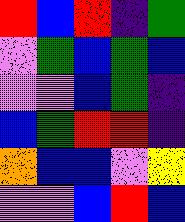[["red", "blue", "red", "indigo", "green"], ["violet", "green", "blue", "green", "blue"], ["violet", "violet", "blue", "green", "indigo"], ["blue", "green", "red", "red", "indigo"], ["orange", "blue", "blue", "violet", "yellow"], ["violet", "violet", "blue", "red", "blue"]]